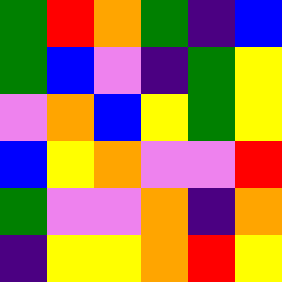[["green", "red", "orange", "green", "indigo", "blue"], ["green", "blue", "violet", "indigo", "green", "yellow"], ["violet", "orange", "blue", "yellow", "green", "yellow"], ["blue", "yellow", "orange", "violet", "violet", "red"], ["green", "violet", "violet", "orange", "indigo", "orange"], ["indigo", "yellow", "yellow", "orange", "red", "yellow"]]